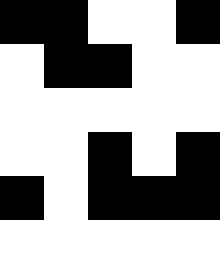[["black", "black", "white", "white", "black"], ["white", "black", "black", "white", "white"], ["white", "white", "white", "white", "white"], ["white", "white", "black", "white", "black"], ["black", "white", "black", "black", "black"], ["white", "white", "white", "white", "white"]]